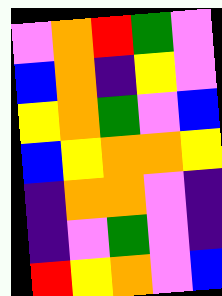[["violet", "orange", "red", "green", "violet"], ["blue", "orange", "indigo", "yellow", "violet"], ["yellow", "orange", "green", "violet", "blue"], ["blue", "yellow", "orange", "orange", "yellow"], ["indigo", "orange", "orange", "violet", "indigo"], ["indigo", "violet", "green", "violet", "indigo"], ["red", "yellow", "orange", "violet", "blue"]]